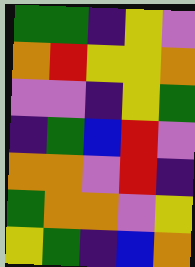[["green", "green", "indigo", "yellow", "violet"], ["orange", "red", "yellow", "yellow", "orange"], ["violet", "violet", "indigo", "yellow", "green"], ["indigo", "green", "blue", "red", "violet"], ["orange", "orange", "violet", "red", "indigo"], ["green", "orange", "orange", "violet", "yellow"], ["yellow", "green", "indigo", "blue", "orange"]]